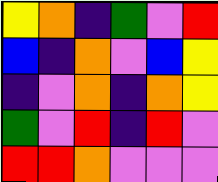[["yellow", "orange", "indigo", "green", "violet", "red"], ["blue", "indigo", "orange", "violet", "blue", "yellow"], ["indigo", "violet", "orange", "indigo", "orange", "yellow"], ["green", "violet", "red", "indigo", "red", "violet"], ["red", "red", "orange", "violet", "violet", "violet"]]